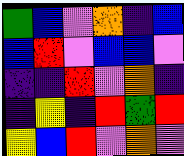[["green", "blue", "violet", "orange", "indigo", "blue"], ["blue", "red", "violet", "blue", "blue", "violet"], ["indigo", "indigo", "red", "violet", "orange", "indigo"], ["indigo", "yellow", "indigo", "red", "green", "red"], ["yellow", "blue", "red", "violet", "orange", "violet"]]